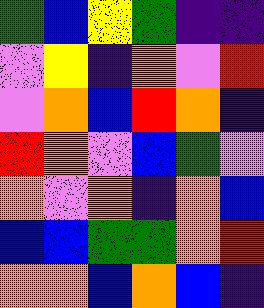[["green", "blue", "yellow", "green", "indigo", "indigo"], ["violet", "yellow", "indigo", "orange", "violet", "red"], ["violet", "orange", "blue", "red", "orange", "indigo"], ["red", "orange", "violet", "blue", "green", "violet"], ["orange", "violet", "orange", "indigo", "orange", "blue"], ["blue", "blue", "green", "green", "orange", "red"], ["orange", "orange", "blue", "orange", "blue", "indigo"]]